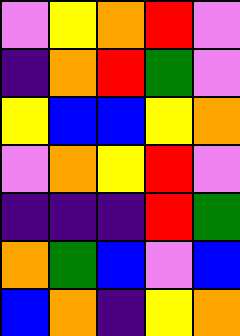[["violet", "yellow", "orange", "red", "violet"], ["indigo", "orange", "red", "green", "violet"], ["yellow", "blue", "blue", "yellow", "orange"], ["violet", "orange", "yellow", "red", "violet"], ["indigo", "indigo", "indigo", "red", "green"], ["orange", "green", "blue", "violet", "blue"], ["blue", "orange", "indigo", "yellow", "orange"]]